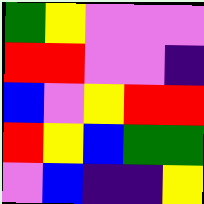[["green", "yellow", "violet", "violet", "violet"], ["red", "red", "violet", "violet", "indigo"], ["blue", "violet", "yellow", "red", "red"], ["red", "yellow", "blue", "green", "green"], ["violet", "blue", "indigo", "indigo", "yellow"]]